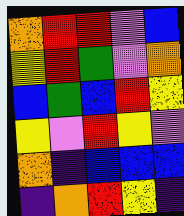[["orange", "red", "red", "violet", "blue"], ["yellow", "red", "green", "violet", "orange"], ["blue", "green", "blue", "red", "yellow"], ["yellow", "violet", "red", "yellow", "violet"], ["orange", "indigo", "blue", "blue", "blue"], ["indigo", "orange", "red", "yellow", "indigo"]]